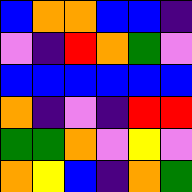[["blue", "orange", "orange", "blue", "blue", "indigo"], ["violet", "indigo", "red", "orange", "green", "violet"], ["blue", "blue", "blue", "blue", "blue", "blue"], ["orange", "indigo", "violet", "indigo", "red", "red"], ["green", "green", "orange", "violet", "yellow", "violet"], ["orange", "yellow", "blue", "indigo", "orange", "green"]]